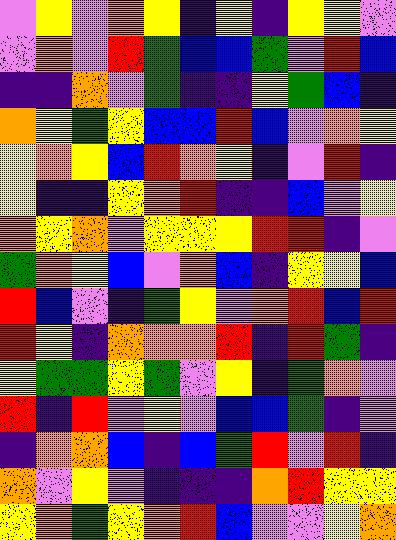[["violet", "yellow", "violet", "orange", "yellow", "indigo", "yellow", "indigo", "yellow", "yellow", "violet"], ["violet", "orange", "violet", "red", "green", "blue", "blue", "green", "violet", "red", "blue"], ["indigo", "indigo", "orange", "violet", "green", "indigo", "indigo", "yellow", "green", "blue", "indigo"], ["orange", "yellow", "green", "yellow", "blue", "blue", "red", "blue", "violet", "orange", "yellow"], ["yellow", "orange", "yellow", "blue", "red", "orange", "yellow", "indigo", "violet", "red", "indigo"], ["yellow", "indigo", "indigo", "yellow", "orange", "red", "indigo", "indigo", "blue", "violet", "yellow"], ["orange", "yellow", "orange", "violet", "yellow", "yellow", "yellow", "red", "red", "indigo", "violet"], ["green", "orange", "yellow", "blue", "violet", "orange", "blue", "indigo", "yellow", "yellow", "blue"], ["red", "blue", "violet", "indigo", "green", "yellow", "violet", "orange", "red", "blue", "red"], ["red", "yellow", "indigo", "orange", "orange", "orange", "red", "indigo", "red", "green", "indigo"], ["yellow", "green", "green", "yellow", "green", "violet", "yellow", "indigo", "green", "orange", "violet"], ["red", "indigo", "red", "violet", "yellow", "violet", "blue", "blue", "green", "indigo", "violet"], ["indigo", "orange", "orange", "blue", "indigo", "blue", "green", "red", "violet", "red", "indigo"], ["orange", "violet", "yellow", "violet", "indigo", "indigo", "indigo", "orange", "red", "yellow", "yellow"], ["yellow", "orange", "green", "yellow", "orange", "red", "blue", "violet", "violet", "yellow", "orange"]]